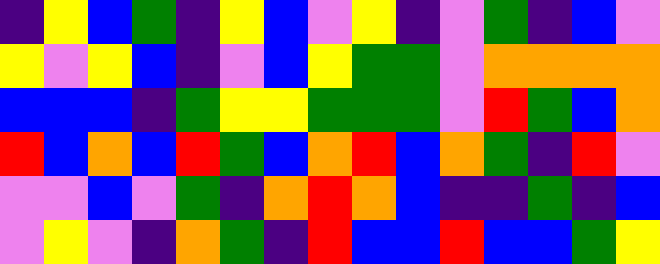[["indigo", "yellow", "blue", "green", "indigo", "yellow", "blue", "violet", "yellow", "indigo", "violet", "green", "indigo", "blue", "violet"], ["yellow", "violet", "yellow", "blue", "indigo", "violet", "blue", "yellow", "green", "green", "violet", "orange", "orange", "orange", "orange"], ["blue", "blue", "blue", "indigo", "green", "yellow", "yellow", "green", "green", "green", "violet", "red", "green", "blue", "orange"], ["red", "blue", "orange", "blue", "red", "green", "blue", "orange", "red", "blue", "orange", "green", "indigo", "red", "violet"], ["violet", "violet", "blue", "violet", "green", "indigo", "orange", "red", "orange", "blue", "indigo", "indigo", "green", "indigo", "blue"], ["violet", "yellow", "violet", "indigo", "orange", "green", "indigo", "red", "blue", "blue", "red", "blue", "blue", "green", "yellow"]]